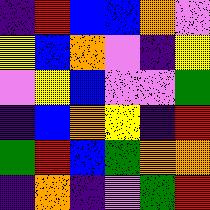[["indigo", "red", "blue", "blue", "orange", "violet"], ["yellow", "blue", "orange", "violet", "indigo", "yellow"], ["violet", "yellow", "blue", "violet", "violet", "green"], ["indigo", "blue", "orange", "yellow", "indigo", "red"], ["green", "red", "blue", "green", "orange", "orange"], ["indigo", "orange", "indigo", "violet", "green", "red"]]